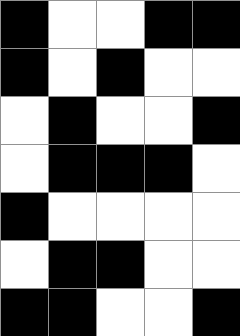[["black", "white", "white", "black", "black"], ["black", "white", "black", "white", "white"], ["white", "black", "white", "white", "black"], ["white", "black", "black", "black", "white"], ["black", "white", "white", "white", "white"], ["white", "black", "black", "white", "white"], ["black", "black", "white", "white", "black"]]